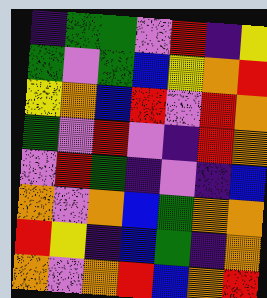[["indigo", "green", "green", "violet", "red", "indigo", "yellow"], ["green", "violet", "green", "blue", "yellow", "orange", "red"], ["yellow", "orange", "blue", "red", "violet", "red", "orange"], ["green", "violet", "red", "violet", "indigo", "red", "orange"], ["violet", "red", "green", "indigo", "violet", "indigo", "blue"], ["orange", "violet", "orange", "blue", "green", "orange", "orange"], ["red", "yellow", "indigo", "blue", "green", "indigo", "orange"], ["orange", "violet", "orange", "red", "blue", "orange", "red"]]